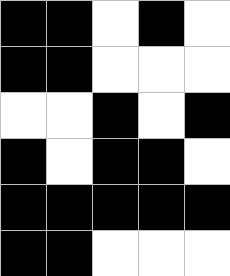[["black", "black", "white", "black", "white"], ["black", "black", "white", "white", "white"], ["white", "white", "black", "white", "black"], ["black", "white", "black", "black", "white"], ["black", "black", "black", "black", "black"], ["black", "black", "white", "white", "white"]]